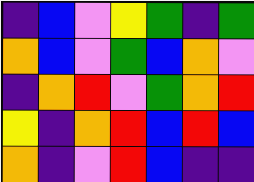[["indigo", "blue", "violet", "yellow", "green", "indigo", "green"], ["orange", "blue", "violet", "green", "blue", "orange", "violet"], ["indigo", "orange", "red", "violet", "green", "orange", "red"], ["yellow", "indigo", "orange", "red", "blue", "red", "blue"], ["orange", "indigo", "violet", "red", "blue", "indigo", "indigo"]]